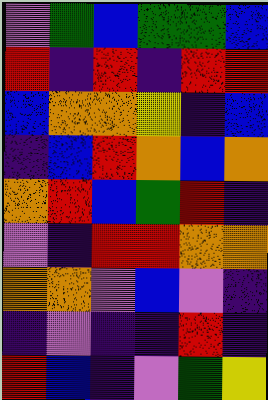[["violet", "green", "blue", "green", "green", "blue"], ["red", "indigo", "red", "indigo", "red", "red"], ["blue", "orange", "orange", "yellow", "indigo", "blue"], ["indigo", "blue", "red", "orange", "blue", "orange"], ["orange", "red", "blue", "green", "red", "indigo"], ["violet", "indigo", "red", "red", "orange", "orange"], ["orange", "orange", "violet", "blue", "violet", "indigo"], ["indigo", "violet", "indigo", "indigo", "red", "indigo"], ["red", "blue", "indigo", "violet", "green", "yellow"]]